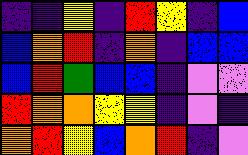[["indigo", "indigo", "yellow", "indigo", "red", "yellow", "indigo", "blue"], ["blue", "orange", "red", "indigo", "orange", "indigo", "blue", "blue"], ["blue", "red", "green", "blue", "blue", "indigo", "violet", "violet"], ["red", "orange", "orange", "yellow", "yellow", "indigo", "violet", "indigo"], ["orange", "red", "yellow", "blue", "orange", "red", "indigo", "violet"]]